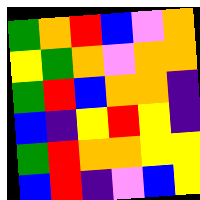[["green", "orange", "red", "blue", "violet", "orange"], ["yellow", "green", "orange", "violet", "orange", "orange"], ["green", "red", "blue", "orange", "orange", "indigo"], ["blue", "indigo", "yellow", "red", "yellow", "indigo"], ["green", "red", "orange", "orange", "yellow", "yellow"], ["blue", "red", "indigo", "violet", "blue", "yellow"]]